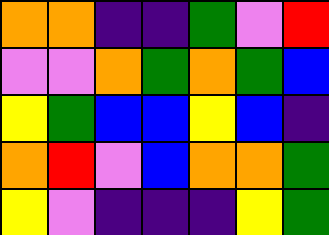[["orange", "orange", "indigo", "indigo", "green", "violet", "red"], ["violet", "violet", "orange", "green", "orange", "green", "blue"], ["yellow", "green", "blue", "blue", "yellow", "blue", "indigo"], ["orange", "red", "violet", "blue", "orange", "orange", "green"], ["yellow", "violet", "indigo", "indigo", "indigo", "yellow", "green"]]